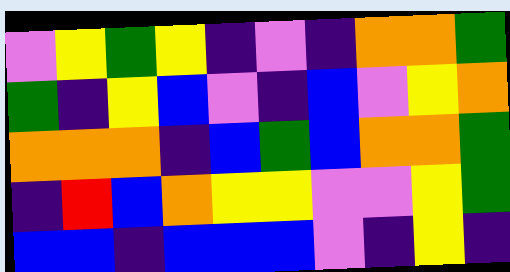[["violet", "yellow", "green", "yellow", "indigo", "violet", "indigo", "orange", "orange", "green"], ["green", "indigo", "yellow", "blue", "violet", "indigo", "blue", "violet", "yellow", "orange"], ["orange", "orange", "orange", "indigo", "blue", "green", "blue", "orange", "orange", "green"], ["indigo", "red", "blue", "orange", "yellow", "yellow", "violet", "violet", "yellow", "green"], ["blue", "blue", "indigo", "blue", "blue", "blue", "violet", "indigo", "yellow", "indigo"]]